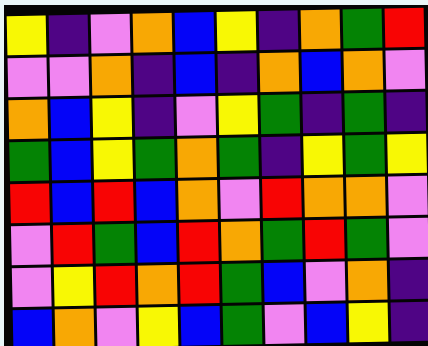[["yellow", "indigo", "violet", "orange", "blue", "yellow", "indigo", "orange", "green", "red"], ["violet", "violet", "orange", "indigo", "blue", "indigo", "orange", "blue", "orange", "violet"], ["orange", "blue", "yellow", "indigo", "violet", "yellow", "green", "indigo", "green", "indigo"], ["green", "blue", "yellow", "green", "orange", "green", "indigo", "yellow", "green", "yellow"], ["red", "blue", "red", "blue", "orange", "violet", "red", "orange", "orange", "violet"], ["violet", "red", "green", "blue", "red", "orange", "green", "red", "green", "violet"], ["violet", "yellow", "red", "orange", "red", "green", "blue", "violet", "orange", "indigo"], ["blue", "orange", "violet", "yellow", "blue", "green", "violet", "blue", "yellow", "indigo"]]